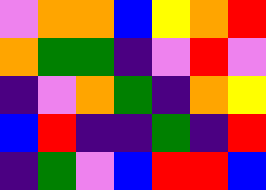[["violet", "orange", "orange", "blue", "yellow", "orange", "red"], ["orange", "green", "green", "indigo", "violet", "red", "violet"], ["indigo", "violet", "orange", "green", "indigo", "orange", "yellow"], ["blue", "red", "indigo", "indigo", "green", "indigo", "red"], ["indigo", "green", "violet", "blue", "red", "red", "blue"]]